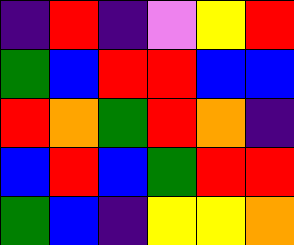[["indigo", "red", "indigo", "violet", "yellow", "red"], ["green", "blue", "red", "red", "blue", "blue"], ["red", "orange", "green", "red", "orange", "indigo"], ["blue", "red", "blue", "green", "red", "red"], ["green", "blue", "indigo", "yellow", "yellow", "orange"]]